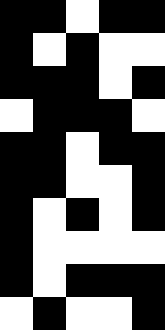[["black", "black", "white", "black", "black"], ["black", "white", "black", "white", "white"], ["black", "black", "black", "white", "black"], ["white", "black", "black", "black", "white"], ["black", "black", "white", "black", "black"], ["black", "black", "white", "white", "black"], ["black", "white", "black", "white", "black"], ["black", "white", "white", "white", "white"], ["black", "white", "black", "black", "black"], ["white", "black", "white", "white", "black"]]